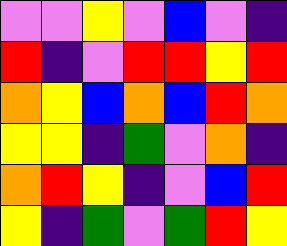[["violet", "violet", "yellow", "violet", "blue", "violet", "indigo"], ["red", "indigo", "violet", "red", "red", "yellow", "red"], ["orange", "yellow", "blue", "orange", "blue", "red", "orange"], ["yellow", "yellow", "indigo", "green", "violet", "orange", "indigo"], ["orange", "red", "yellow", "indigo", "violet", "blue", "red"], ["yellow", "indigo", "green", "violet", "green", "red", "yellow"]]